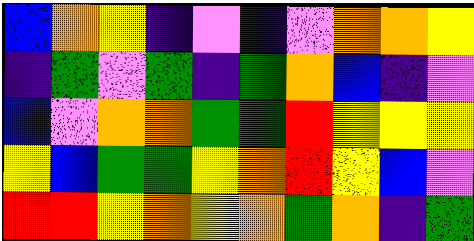[["blue", "orange", "yellow", "indigo", "violet", "indigo", "violet", "orange", "orange", "yellow"], ["indigo", "green", "violet", "green", "indigo", "green", "orange", "blue", "indigo", "violet"], ["blue", "violet", "orange", "orange", "green", "green", "red", "yellow", "yellow", "yellow"], ["yellow", "blue", "green", "green", "yellow", "orange", "red", "yellow", "blue", "violet"], ["red", "red", "yellow", "orange", "yellow", "orange", "green", "orange", "indigo", "green"]]